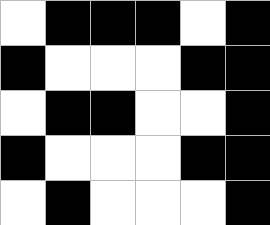[["white", "black", "black", "black", "white", "black"], ["black", "white", "white", "white", "black", "black"], ["white", "black", "black", "white", "white", "black"], ["black", "white", "white", "white", "black", "black"], ["white", "black", "white", "white", "white", "black"]]